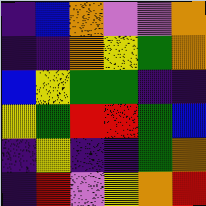[["indigo", "blue", "orange", "violet", "violet", "orange"], ["indigo", "indigo", "orange", "yellow", "green", "orange"], ["blue", "yellow", "green", "green", "indigo", "indigo"], ["yellow", "green", "red", "red", "green", "blue"], ["indigo", "yellow", "indigo", "indigo", "green", "orange"], ["indigo", "red", "violet", "yellow", "orange", "red"]]